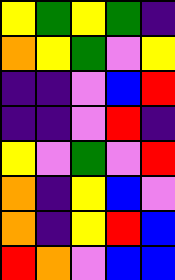[["yellow", "green", "yellow", "green", "indigo"], ["orange", "yellow", "green", "violet", "yellow"], ["indigo", "indigo", "violet", "blue", "red"], ["indigo", "indigo", "violet", "red", "indigo"], ["yellow", "violet", "green", "violet", "red"], ["orange", "indigo", "yellow", "blue", "violet"], ["orange", "indigo", "yellow", "red", "blue"], ["red", "orange", "violet", "blue", "blue"]]